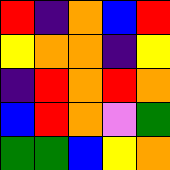[["red", "indigo", "orange", "blue", "red"], ["yellow", "orange", "orange", "indigo", "yellow"], ["indigo", "red", "orange", "red", "orange"], ["blue", "red", "orange", "violet", "green"], ["green", "green", "blue", "yellow", "orange"]]